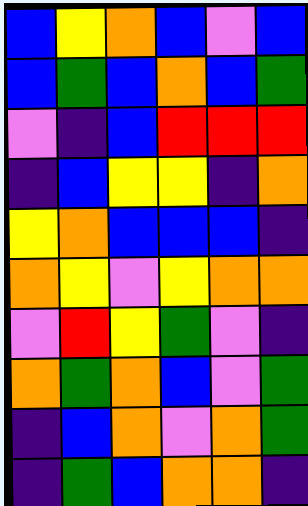[["blue", "yellow", "orange", "blue", "violet", "blue"], ["blue", "green", "blue", "orange", "blue", "green"], ["violet", "indigo", "blue", "red", "red", "red"], ["indigo", "blue", "yellow", "yellow", "indigo", "orange"], ["yellow", "orange", "blue", "blue", "blue", "indigo"], ["orange", "yellow", "violet", "yellow", "orange", "orange"], ["violet", "red", "yellow", "green", "violet", "indigo"], ["orange", "green", "orange", "blue", "violet", "green"], ["indigo", "blue", "orange", "violet", "orange", "green"], ["indigo", "green", "blue", "orange", "orange", "indigo"]]